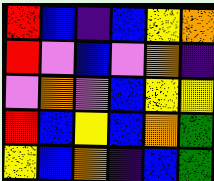[["red", "blue", "indigo", "blue", "yellow", "orange"], ["red", "violet", "blue", "violet", "orange", "indigo"], ["violet", "orange", "violet", "blue", "yellow", "yellow"], ["red", "blue", "yellow", "blue", "orange", "green"], ["yellow", "blue", "orange", "indigo", "blue", "green"]]